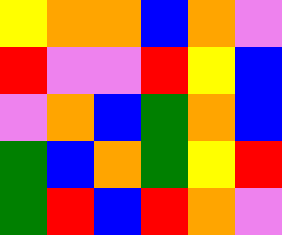[["yellow", "orange", "orange", "blue", "orange", "violet"], ["red", "violet", "violet", "red", "yellow", "blue"], ["violet", "orange", "blue", "green", "orange", "blue"], ["green", "blue", "orange", "green", "yellow", "red"], ["green", "red", "blue", "red", "orange", "violet"]]